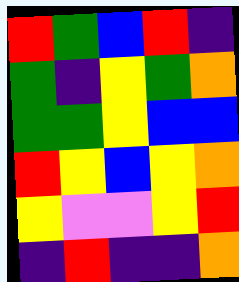[["red", "green", "blue", "red", "indigo"], ["green", "indigo", "yellow", "green", "orange"], ["green", "green", "yellow", "blue", "blue"], ["red", "yellow", "blue", "yellow", "orange"], ["yellow", "violet", "violet", "yellow", "red"], ["indigo", "red", "indigo", "indigo", "orange"]]